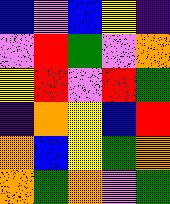[["blue", "violet", "blue", "yellow", "indigo"], ["violet", "red", "green", "violet", "orange"], ["yellow", "red", "violet", "red", "green"], ["indigo", "orange", "yellow", "blue", "red"], ["orange", "blue", "yellow", "green", "orange"], ["orange", "green", "orange", "violet", "green"]]